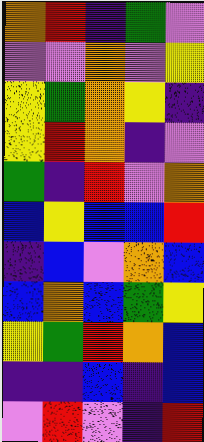[["orange", "red", "indigo", "green", "violet"], ["violet", "violet", "orange", "violet", "yellow"], ["yellow", "green", "orange", "yellow", "indigo"], ["yellow", "red", "orange", "indigo", "violet"], ["green", "indigo", "red", "violet", "orange"], ["blue", "yellow", "blue", "blue", "red"], ["indigo", "blue", "violet", "orange", "blue"], ["blue", "orange", "blue", "green", "yellow"], ["yellow", "green", "red", "orange", "blue"], ["indigo", "indigo", "blue", "indigo", "blue"], ["violet", "red", "violet", "indigo", "red"]]